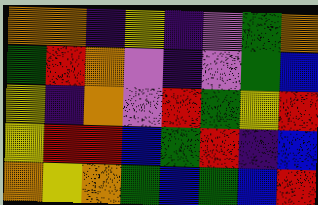[["orange", "orange", "indigo", "yellow", "indigo", "violet", "green", "orange"], ["green", "red", "orange", "violet", "indigo", "violet", "green", "blue"], ["yellow", "indigo", "orange", "violet", "red", "green", "yellow", "red"], ["yellow", "red", "red", "blue", "green", "red", "indigo", "blue"], ["orange", "yellow", "orange", "green", "blue", "green", "blue", "red"]]